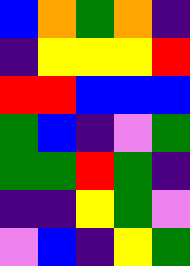[["blue", "orange", "green", "orange", "indigo"], ["indigo", "yellow", "yellow", "yellow", "red"], ["red", "red", "blue", "blue", "blue"], ["green", "blue", "indigo", "violet", "green"], ["green", "green", "red", "green", "indigo"], ["indigo", "indigo", "yellow", "green", "violet"], ["violet", "blue", "indigo", "yellow", "green"]]